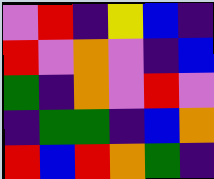[["violet", "red", "indigo", "yellow", "blue", "indigo"], ["red", "violet", "orange", "violet", "indigo", "blue"], ["green", "indigo", "orange", "violet", "red", "violet"], ["indigo", "green", "green", "indigo", "blue", "orange"], ["red", "blue", "red", "orange", "green", "indigo"]]